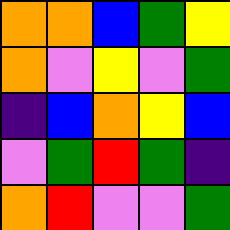[["orange", "orange", "blue", "green", "yellow"], ["orange", "violet", "yellow", "violet", "green"], ["indigo", "blue", "orange", "yellow", "blue"], ["violet", "green", "red", "green", "indigo"], ["orange", "red", "violet", "violet", "green"]]